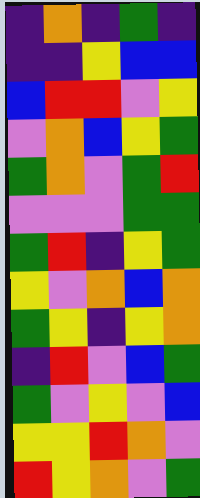[["indigo", "orange", "indigo", "green", "indigo"], ["indigo", "indigo", "yellow", "blue", "blue"], ["blue", "red", "red", "violet", "yellow"], ["violet", "orange", "blue", "yellow", "green"], ["green", "orange", "violet", "green", "red"], ["violet", "violet", "violet", "green", "green"], ["green", "red", "indigo", "yellow", "green"], ["yellow", "violet", "orange", "blue", "orange"], ["green", "yellow", "indigo", "yellow", "orange"], ["indigo", "red", "violet", "blue", "green"], ["green", "violet", "yellow", "violet", "blue"], ["yellow", "yellow", "red", "orange", "violet"], ["red", "yellow", "orange", "violet", "green"]]